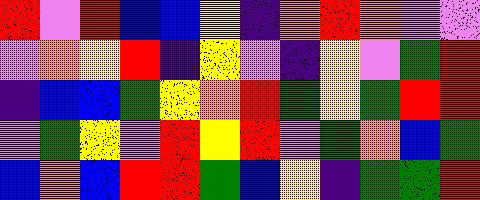[["red", "violet", "red", "blue", "blue", "yellow", "indigo", "orange", "red", "orange", "violet", "violet"], ["violet", "orange", "yellow", "red", "indigo", "yellow", "violet", "indigo", "yellow", "violet", "green", "red"], ["indigo", "blue", "blue", "green", "yellow", "orange", "red", "green", "yellow", "green", "red", "red"], ["violet", "green", "yellow", "violet", "red", "yellow", "red", "violet", "green", "orange", "blue", "green"], ["blue", "orange", "blue", "red", "red", "green", "blue", "yellow", "indigo", "green", "green", "red"]]